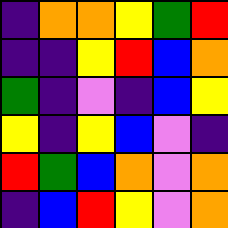[["indigo", "orange", "orange", "yellow", "green", "red"], ["indigo", "indigo", "yellow", "red", "blue", "orange"], ["green", "indigo", "violet", "indigo", "blue", "yellow"], ["yellow", "indigo", "yellow", "blue", "violet", "indigo"], ["red", "green", "blue", "orange", "violet", "orange"], ["indigo", "blue", "red", "yellow", "violet", "orange"]]